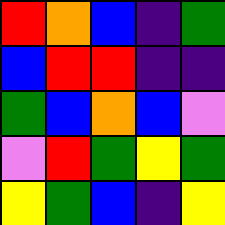[["red", "orange", "blue", "indigo", "green"], ["blue", "red", "red", "indigo", "indigo"], ["green", "blue", "orange", "blue", "violet"], ["violet", "red", "green", "yellow", "green"], ["yellow", "green", "blue", "indigo", "yellow"]]